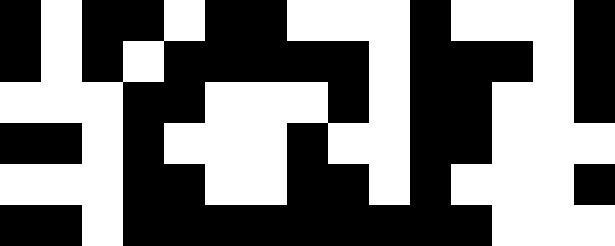[["black", "white", "black", "black", "white", "black", "black", "white", "white", "white", "black", "white", "white", "white", "black"], ["black", "white", "black", "white", "black", "black", "black", "black", "black", "white", "black", "black", "black", "white", "black"], ["white", "white", "white", "black", "black", "white", "white", "white", "black", "white", "black", "black", "white", "white", "black"], ["black", "black", "white", "black", "white", "white", "white", "black", "white", "white", "black", "black", "white", "white", "white"], ["white", "white", "white", "black", "black", "white", "white", "black", "black", "white", "black", "white", "white", "white", "black"], ["black", "black", "white", "black", "black", "black", "black", "black", "black", "black", "black", "black", "white", "white", "white"]]